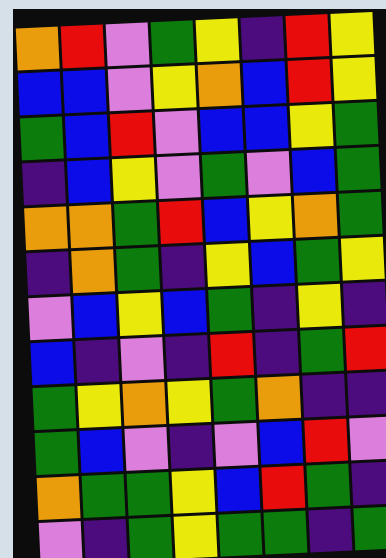[["orange", "red", "violet", "green", "yellow", "indigo", "red", "yellow"], ["blue", "blue", "violet", "yellow", "orange", "blue", "red", "yellow"], ["green", "blue", "red", "violet", "blue", "blue", "yellow", "green"], ["indigo", "blue", "yellow", "violet", "green", "violet", "blue", "green"], ["orange", "orange", "green", "red", "blue", "yellow", "orange", "green"], ["indigo", "orange", "green", "indigo", "yellow", "blue", "green", "yellow"], ["violet", "blue", "yellow", "blue", "green", "indigo", "yellow", "indigo"], ["blue", "indigo", "violet", "indigo", "red", "indigo", "green", "red"], ["green", "yellow", "orange", "yellow", "green", "orange", "indigo", "indigo"], ["green", "blue", "violet", "indigo", "violet", "blue", "red", "violet"], ["orange", "green", "green", "yellow", "blue", "red", "green", "indigo"], ["violet", "indigo", "green", "yellow", "green", "green", "indigo", "green"]]